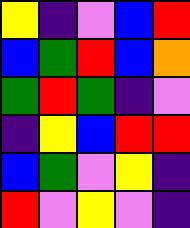[["yellow", "indigo", "violet", "blue", "red"], ["blue", "green", "red", "blue", "orange"], ["green", "red", "green", "indigo", "violet"], ["indigo", "yellow", "blue", "red", "red"], ["blue", "green", "violet", "yellow", "indigo"], ["red", "violet", "yellow", "violet", "indigo"]]